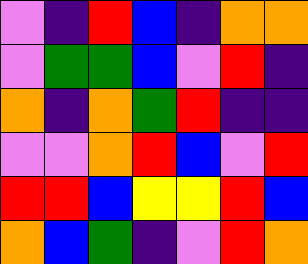[["violet", "indigo", "red", "blue", "indigo", "orange", "orange"], ["violet", "green", "green", "blue", "violet", "red", "indigo"], ["orange", "indigo", "orange", "green", "red", "indigo", "indigo"], ["violet", "violet", "orange", "red", "blue", "violet", "red"], ["red", "red", "blue", "yellow", "yellow", "red", "blue"], ["orange", "blue", "green", "indigo", "violet", "red", "orange"]]